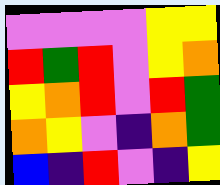[["violet", "violet", "violet", "violet", "yellow", "yellow"], ["red", "green", "red", "violet", "yellow", "orange"], ["yellow", "orange", "red", "violet", "red", "green"], ["orange", "yellow", "violet", "indigo", "orange", "green"], ["blue", "indigo", "red", "violet", "indigo", "yellow"]]